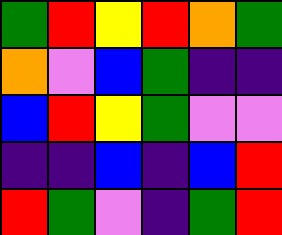[["green", "red", "yellow", "red", "orange", "green"], ["orange", "violet", "blue", "green", "indigo", "indigo"], ["blue", "red", "yellow", "green", "violet", "violet"], ["indigo", "indigo", "blue", "indigo", "blue", "red"], ["red", "green", "violet", "indigo", "green", "red"]]